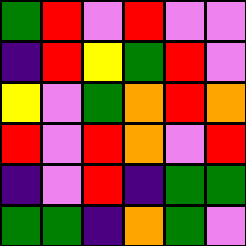[["green", "red", "violet", "red", "violet", "violet"], ["indigo", "red", "yellow", "green", "red", "violet"], ["yellow", "violet", "green", "orange", "red", "orange"], ["red", "violet", "red", "orange", "violet", "red"], ["indigo", "violet", "red", "indigo", "green", "green"], ["green", "green", "indigo", "orange", "green", "violet"]]